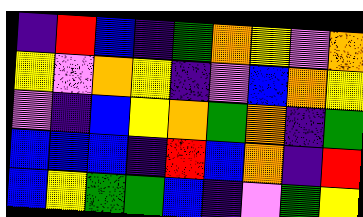[["indigo", "red", "blue", "indigo", "green", "orange", "yellow", "violet", "orange"], ["yellow", "violet", "orange", "yellow", "indigo", "violet", "blue", "orange", "yellow"], ["violet", "indigo", "blue", "yellow", "orange", "green", "orange", "indigo", "green"], ["blue", "blue", "blue", "indigo", "red", "blue", "orange", "indigo", "red"], ["blue", "yellow", "green", "green", "blue", "indigo", "violet", "green", "yellow"]]